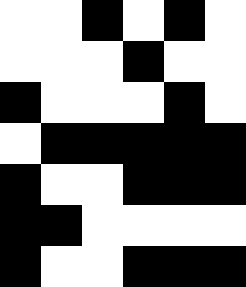[["white", "white", "black", "white", "black", "white"], ["white", "white", "white", "black", "white", "white"], ["black", "white", "white", "white", "black", "white"], ["white", "black", "black", "black", "black", "black"], ["black", "white", "white", "black", "black", "black"], ["black", "black", "white", "white", "white", "white"], ["black", "white", "white", "black", "black", "black"]]